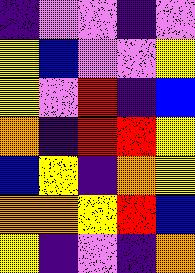[["indigo", "violet", "violet", "indigo", "violet"], ["yellow", "blue", "violet", "violet", "yellow"], ["yellow", "violet", "red", "indigo", "blue"], ["orange", "indigo", "red", "red", "yellow"], ["blue", "yellow", "indigo", "orange", "yellow"], ["orange", "orange", "yellow", "red", "blue"], ["yellow", "indigo", "violet", "indigo", "orange"]]